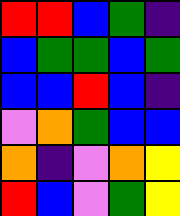[["red", "red", "blue", "green", "indigo"], ["blue", "green", "green", "blue", "green"], ["blue", "blue", "red", "blue", "indigo"], ["violet", "orange", "green", "blue", "blue"], ["orange", "indigo", "violet", "orange", "yellow"], ["red", "blue", "violet", "green", "yellow"]]